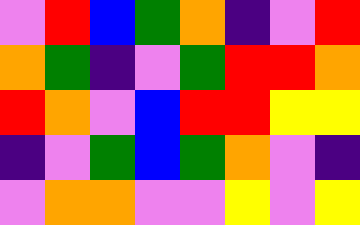[["violet", "red", "blue", "green", "orange", "indigo", "violet", "red"], ["orange", "green", "indigo", "violet", "green", "red", "red", "orange"], ["red", "orange", "violet", "blue", "red", "red", "yellow", "yellow"], ["indigo", "violet", "green", "blue", "green", "orange", "violet", "indigo"], ["violet", "orange", "orange", "violet", "violet", "yellow", "violet", "yellow"]]